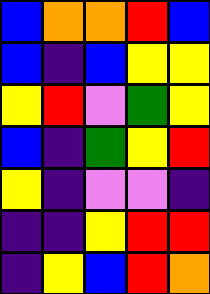[["blue", "orange", "orange", "red", "blue"], ["blue", "indigo", "blue", "yellow", "yellow"], ["yellow", "red", "violet", "green", "yellow"], ["blue", "indigo", "green", "yellow", "red"], ["yellow", "indigo", "violet", "violet", "indigo"], ["indigo", "indigo", "yellow", "red", "red"], ["indigo", "yellow", "blue", "red", "orange"]]